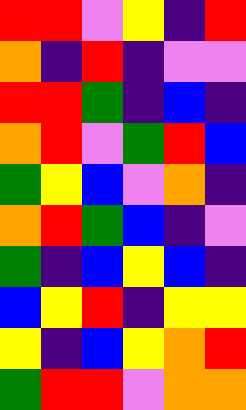[["red", "red", "violet", "yellow", "indigo", "red"], ["orange", "indigo", "red", "indigo", "violet", "violet"], ["red", "red", "green", "indigo", "blue", "indigo"], ["orange", "red", "violet", "green", "red", "blue"], ["green", "yellow", "blue", "violet", "orange", "indigo"], ["orange", "red", "green", "blue", "indigo", "violet"], ["green", "indigo", "blue", "yellow", "blue", "indigo"], ["blue", "yellow", "red", "indigo", "yellow", "yellow"], ["yellow", "indigo", "blue", "yellow", "orange", "red"], ["green", "red", "red", "violet", "orange", "orange"]]